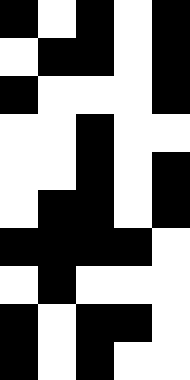[["black", "white", "black", "white", "black"], ["white", "black", "black", "white", "black"], ["black", "white", "white", "white", "black"], ["white", "white", "black", "white", "white"], ["white", "white", "black", "white", "black"], ["white", "black", "black", "white", "black"], ["black", "black", "black", "black", "white"], ["white", "black", "white", "white", "white"], ["black", "white", "black", "black", "white"], ["black", "white", "black", "white", "white"]]